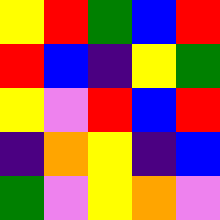[["yellow", "red", "green", "blue", "red"], ["red", "blue", "indigo", "yellow", "green"], ["yellow", "violet", "red", "blue", "red"], ["indigo", "orange", "yellow", "indigo", "blue"], ["green", "violet", "yellow", "orange", "violet"]]